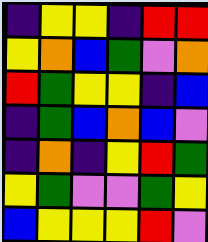[["indigo", "yellow", "yellow", "indigo", "red", "red"], ["yellow", "orange", "blue", "green", "violet", "orange"], ["red", "green", "yellow", "yellow", "indigo", "blue"], ["indigo", "green", "blue", "orange", "blue", "violet"], ["indigo", "orange", "indigo", "yellow", "red", "green"], ["yellow", "green", "violet", "violet", "green", "yellow"], ["blue", "yellow", "yellow", "yellow", "red", "violet"]]